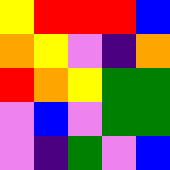[["yellow", "red", "red", "red", "blue"], ["orange", "yellow", "violet", "indigo", "orange"], ["red", "orange", "yellow", "green", "green"], ["violet", "blue", "violet", "green", "green"], ["violet", "indigo", "green", "violet", "blue"]]